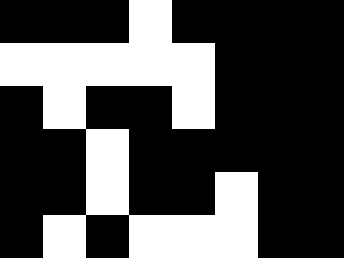[["black", "black", "black", "white", "black", "black", "black", "black"], ["white", "white", "white", "white", "white", "black", "black", "black"], ["black", "white", "black", "black", "white", "black", "black", "black"], ["black", "black", "white", "black", "black", "black", "black", "black"], ["black", "black", "white", "black", "black", "white", "black", "black"], ["black", "white", "black", "white", "white", "white", "black", "black"]]